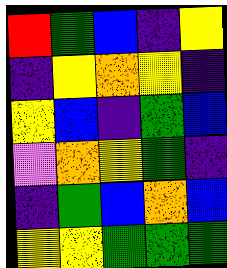[["red", "green", "blue", "indigo", "yellow"], ["indigo", "yellow", "orange", "yellow", "indigo"], ["yellow", "blue", "indigo", "green", "blue"], ["violet", "orange", "yellow", "green", "indigo"], ["indigo", "green", "blue", "orange", "blue"], ["yellow", "yellow", "green", "green", "green"]]